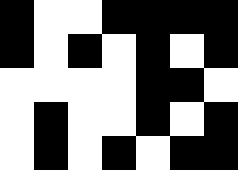[["black", "white", "white", "black", "black", "black", "black"], ["black", "white", "black", "white", "black", "white", "black"], ["white", "white", "white", "white", "black", "black", "white"], ["white", "black", "white", "white", "black", "white", "black"], ["white", "black", "white", "black", "white", "black", "black"]]